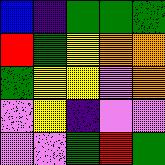[["blue", "indigo", "green", "green", "green"], ["red", "green", "yellow", "orange", "orange"], ["green", "yellow", "yellow", "violet", "orange"], ["violet", "yellow", "indigo", "violet", "violet"], ["violet", "violet", "green", "red", "green"]]